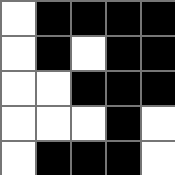[["white", "black", "black", "black", "black"], ["white", "black", "white", "black", "black"], ["white", "white", "black", "black", "black"], ["white", "white", "white", "black", "white"], ["white", "black", "black", "black", "white"]]